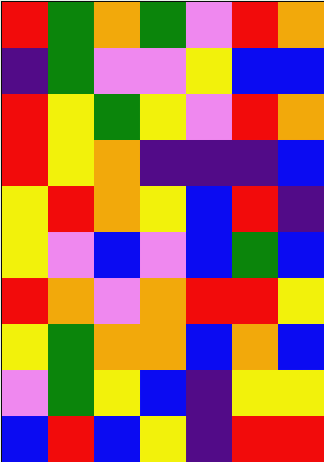[["red", "green", "orange", "green", "violet", "red", "orange"], ["indigo", "green", "violet", "violet", "yellow", "blue", "blue"], ["red", "yellow", "green", "yellow", "violet", "red", "orange"], ["red", "yellow", "orange", "indigo", "indigo", "indigo", "blue"], ["yellow", "red", "orange", "yellow", "blue", "red", "indigo"], ["yellow", "violet", "blue", "violet", "blue", "green", "blue"], ["red", "orange", "violet", "orange", "red", "red", "yellow"], ["yellow", "green", "orange", "orange", "blue", "orange", "blue"], ["violet", "green", "yellow", "blue", "indigo", "yellow", "yellow"], ["blue", "red", "blue", "yellow", "indigo", "red", "red"]]